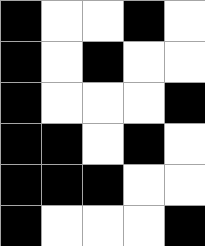[["black", "white", "white", "black", "white"], ["black", "white", "black", "white", "white"], ["black", "white", "white", "white", "black"], ["black", "black", "white", "black", "white"], ["black", "black", "black", "white", "white"], ["black", "white", "white", "white", "black"]]